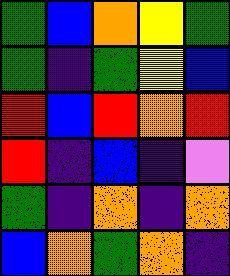[["green", "blue", "orange", "yellow", "green"], ["green", "indigo", "green", "yellow", "blue"], ["red", "blue", "red", "orange", "red"], ["red", "indigo", "blue", "indigo", "violet"], ["green", "indigo", "orange", "indigo", "orange"], ["blue", "orange", "green", "orange", "indigo"]]